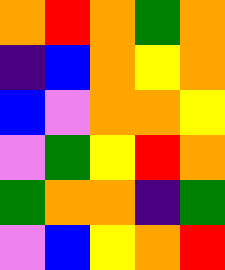[["orange", "red", "orange", "green", "orange"], ["indigo", "blue", "orange", "yellow", "orange"], ["blue", "violet", "orange", "orange", "yellow"], ["violet", "green", "yellow", "red", "orange"], ["green", "orange", "orange", "indigo", "green"], ["violet", "blue", "yellow", "orange", "red"]]